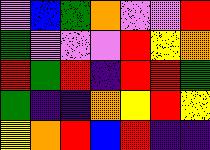[["violet", "blue", "green", "orange", "violet", "violet", "red"], ["green", "violet", "violet", "violet", "red", "yellow", "orange"], ["red", "green", "red", "indigo", "red", "red", "green"], ["green", "indigo", "indigo", "orange", "yellow", "red", "yellow"], ["yellow", "orange", "red", "blue", "red", "indigo", "indigo"]]